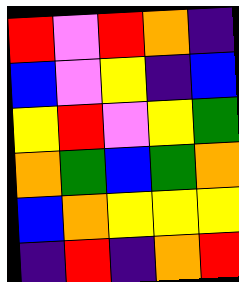[["red", "violet", "red", "orange", "indigo"], ["blue", "violet", "yellow", "indigo", "blue"], ["yellow", "red", "violet", "yellow", "green"], ["orange", "green", "blue", "green", "orange"], ["blue", "orange", "yellow", "yellow", "yellow"], ["indigo", "red", "indigo", "orange", "red"]]